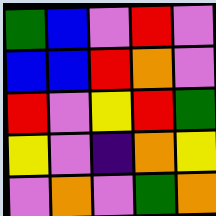[["green", "blue", "violet", "red", "violet"], ["blue", "blue", "red", "orange", "violet"], ["red", "violet", "yellow", "red", "green"], ["yellow", "violet", "indigo", "orange", "yellow"], ["violet", "orange", "violet", "green", "orange"]]